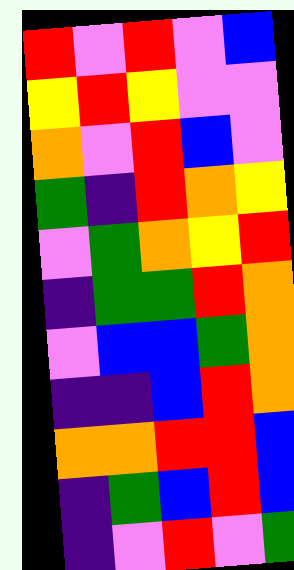[["red", "violet", "red", "violet", "blue"], ["yellow", "red", "yellow", "violet", "violet"], ["orange", "violet", "red", "blue", "violet"], ["green", "indigo", "red", "orange", "yellow"], ["violet", "green", "orange", "yellow", "red"], ["indigo", "green", "green", "red", "orange"], ["violet", "blue", "blue", "green", "orange"], ["indigo", "indigo", "blue", "red", "orange"], ["orange", "orange", "red", "red", "blue"], ["indigo", "green", "blue", "red", "blue"], ["indigo", "violet", "red", "violet", "green"]]